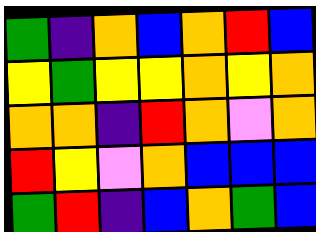[["green", "indigo", "orange", "blue", "orange", "red", "blue"], ["yellow", "green", "yellow", "yellow", "orange", "yellow", "orange"], ["orange", "orange", "indigo", "red", "orange", "violet", "orange"], ["red", "yellow", "violet", "orange", "blue", "blue", "blue"], ["green", "red", "indigo", "blue", "orange", "green", "blue"]]